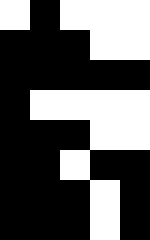[["white", "black", "white", "white", "white"], ["black", "black", "black", "white", "white"], ["black", "black", "black", "black", "black"], ["black", "white", "white", "white", "white"], ["black", "black", "black", "white", "white"], ["black", "black", "white", "black", "black"], ["black", "black", "black", "white", "black"], ["black", "black", "black", "white", "black"]]